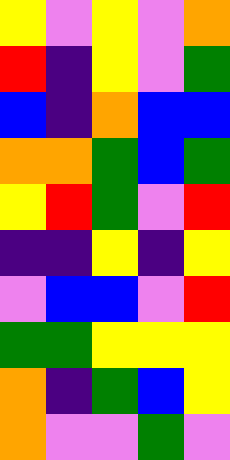[["yellow", "violet", "yellow", "violet", "orange"], ["red", "indigo", "yellow", "violet", "green"], ["blue", "indigo", "orange", "blue", "blue"], ["orange", "orange", "green", "blue", "green"], ["yellow", "red", "green", "violet", "red"], ["indigo", "indigo", "yellow", "indigo", "yellow"], ["violet", "blue", "blue", "violet", "red"], ["green", "green", "yellow", "yellow", "yellow"], ["orange", "indigo", "green", "blue", "yellow"], ["orange", "violet", "violet", "green", "violet"]]